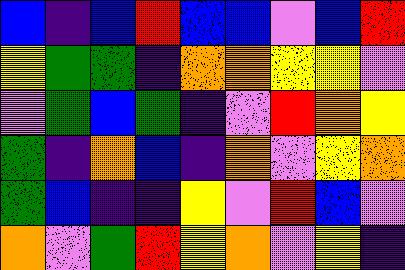[["blue", "indigo", "blue", "red", "blue", "blue", "violet", "blue", "red"], ["yellow", "green", "green", "indigo", "orange", "orange", "yellow", "yellow", "violet"], ["violet", "green", "blue", "green", "indigo", "violet", "red", "orange", "yellow"], ["green", "indigo", "orange", "blue", "indigo", "orange", "violet", "yellow", "orange"], ["green", "blue", "indigo", "indigo", "yellow", "violet", "red", "blue", "violet"], ["orange", "violet", "green", "red", "yellow", "orange", "violet", "yellow", "indigo"]]